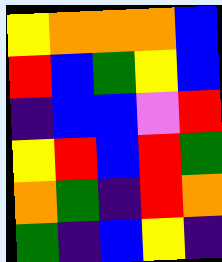[["yellow", "orange", "orange", "orange", "blue"], ["red", "blue", "green", "yellow", "blue"], ["indigo", "blue", "blue", "violet", "red"], ["yellow", "red", "blue", "red", "green"], ["orange", "green", "indigo", "red", "orange"], ["green", "indigo", "blue", "yellow", "indigo"]]